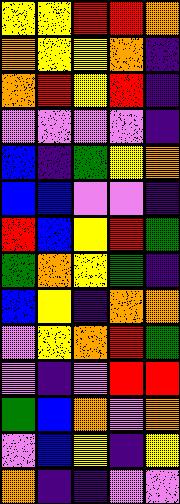[["yellow", "yellow", "red", "red", "orange"], ["orange", "yellow", "yellow", "orange", "indigo"], ["orange", "red", "yellow", "red", "indigo"], ["violet", "violet", "violet", "violet", "indigo"], ["blue", "indigo", "green", "yellow", "orange"], ["blue", "blue", "violet", "violet", "indigo"], ["red", "blue", "yellow", "red", "green"], ["green", "orange", "yellow", "green", "indigo"], ["blue", "yellow", "indigo", "orange", "orange"], ["violet", "yellow", "orange", "red", "green"], ["violet", "indigo", "violet", "red", "red"], ["green", "blue", "orange", "violet", "orange"], ["violet", "blue", "yellow", "indigo", "yellow"], ["orange", "indigo", "indigo", "violet", "violet"]]